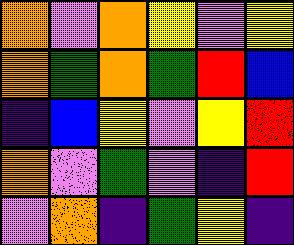[["orange", "violet", "orange", "yellow", "violet", "yellow"], ["orange", "green", "orange", "green", "red", "blue"], ["indigo", "blue", "yellow", "violet", "yellow", "red"], ["orange", "violet", "green", "violet", "indigo", "red"], ["violet", "orange", "indigo", "green", "yellow", "indigo"]]